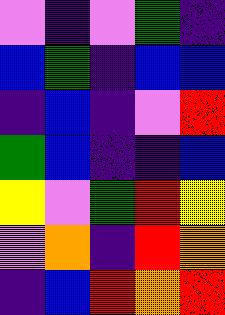[["violet", "indigo", "violet", "green", "indigo"], ["blue", "green", "indigo", "blue", "blue"], ["indigo", "blue", "indigo", "violet", "red"], ["green", "blue", "indigo", "indigo", "blue"], ["yellow", "violet", "green", "red", "yellow"], ["violet", "orange", "indigo", "red", "orange"], ["indigo", "blue", "red", "orange", "red"]]